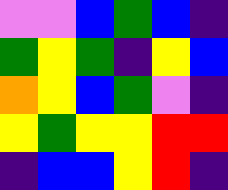[["violet", "violet", "blue", "green", "blue", "indigo"], ["green", "yellow", "green", "indigo", "yellow", "blue"], ["orange", "yellow", "blue", "green", "violet", "indigo"], ["yellow", "green", "yellow", "yellow", "red", "red"], ["indigo", "blue", "blue", "yellow", "red", "indigo"]]